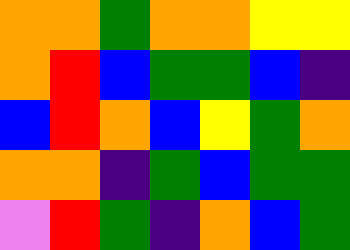[["orange", "orange", "green", "orange", "orange", "yellow", "yellow"], ["orange", "red", "blue", "green", "green", "blue", "indigo"], ["blue", "red", "orange", "blue", "yellow", "green", "orange"], ["orange", "orange", "indigo", "green", "blue", "green", "green"], ["violet", "red", "green", "indigo", "orange", "blue", "green"]]